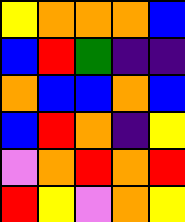[["yellow", "orange", "orange", "orange", "blue"], ["blue", "red", "green", "indigo", "indigo"], ["orange", "blue", "blue", "orange", "blue"], ["blue", "red", "orange", "indigo", "yellow"], ["violet", "orange", "red", "orange", "red"], ["red", "yellow", "violet", "orange", "yellow"]]